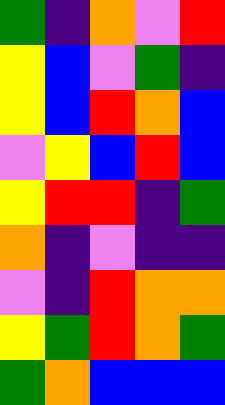[["green", "indigo", "orange", "violet", "red"], ["yellow", "blue", "violet", "green", "indigo"], ["yellow", "blue", "red", "orange", "blue"], ["violet", "yellow", "blue", "red", "blue"], ["yellow", "red", "red", "indigo", "green"], ["orange", "indigo", "violet", "indigo", "indigo"], ["violet", "indigo", "red", "orange", "orange"], ["yellow", "green", "red", "orange", "green"], ["green", "orange", "blue", "blue", "blue"]]